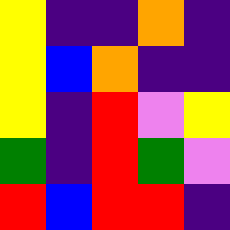[["yellow", "indigo", "indigo", "orange", "indigo"], ["yellow", "blue", "orange", "indigo", "indigo"], ["yellow", "indigo", "red", "violet", "yellow"], ["green", "indigo", "red", "green", "violet"], ["red", "blue", "red", "red", "indigo"]]